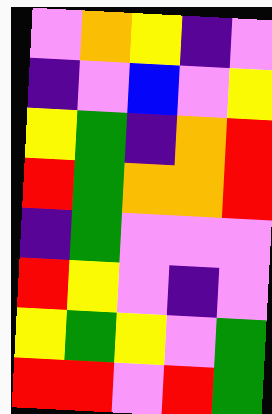[["violet", "orange", "yellow", "indigo", "violet"], ["indigo", "violet", "blue", "violet", "yellow"], ["yellow", "green", "indigo", "orange", "red"], ["red", "green", "orange", "orange", "red"], ["indigo", "green", "violet", "violet", "violet"], ["red", "yellow", "violet", "indigo", "violet"], ["yellow", "green", "yellow", "violet", "green"], ["red", "red", "violet", "red", "green"]]